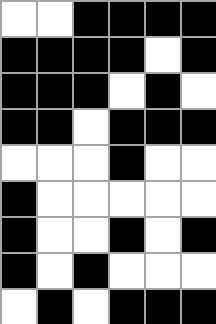[["white", "white", "black", "black", "black", "black"], ["black", "black", "black", "black", "white", "black"], ["black", "black", "black", "white", "black", "white"], ["black", "black", "white", "black", "black", "black"], ["white", "white", "white", "black", "white", "white"], ["black", "white", "white", "white", "white", "white"], ["black", "white", "white", "black", "white", "black"], ["black", "white", "black", "white", "white", "white"], ["white", "black", "white", "black", "black", "black"]]